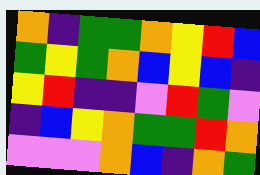[["orange", "indigo", "green", "green", "orange", "yellow", "red", "blue"], ["green", "yellow", "green", "orange", "blue", "yellow", "blue", "indigo"], ["yellow", "red", "indigo", "indigo", "violet", "red", "green", "violet"], ["indigo", "blue", "yellow", "orange", "green", "green", "red", "orange"], ["violet", "violet", "violet", "orange", "blue", "indigo", "orange", "green"]]